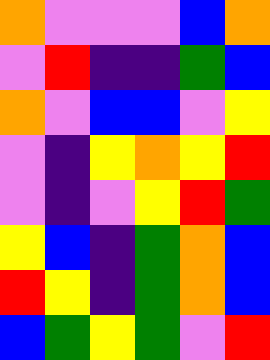[["orange", "violet", "violet", "violet", "blue", "orange"], ["violet", "red", "indigo", "indigo", "green", "blue"], ["orange", "violet", "blue", "blue", "violet", "yellow"], ["violet", "indigo", "yellow", "orange", "yellow", "red"], ["violet", "indigo", "violet", "yellow", "red", "green"], ["yellow", "blue", "indigo", "green", "orange", "blue"], ["red", "yellow", "indigo", "green", "orange", "blue"], ["blue", "green", "yellow", "green", "violet", "red"]]